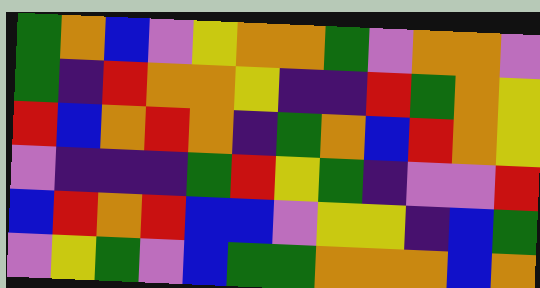[["green", "orange", "blue", "violet", "yellow", "orange", "orange", "green", "violet", "orange", "orange", "violet"], ["green", "indigo", "red", "orange", "orange", "yellow", "indigo", "indigo", "red", "green", "orange", "yellow"], ["red", "blue", "orange", "red", "orange", "indigo", "green", "orange", "blue", "red", "orange", "yellow"], ["violet", "indigo", "indigo", "indigo", "green", "red", "yellow", "green", "indigo", "violet", "violet", "red"], ["blue", "red", "orange", "red", "blue", "blue", "violet", "yellow", "yellow", "indigo", "blue", "green"], ["violet", "yellow", "green", "violet", "blue", "green", "green", "orange", "orange", "orange", "blue", "orange"]]